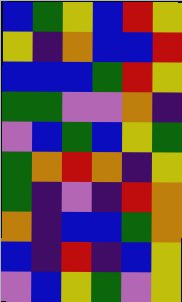[["blue", "green", "yellow", "blue", "red", "yellow"], ["yellow", "indigo", "orange", "blue", "blue", "red"], ["blue", "blue", "blue", "green", "red", "yellow"], ["green", "green", "violet", "violet", "orange", "indigo"], ["violet", "blue", "green", "blue", "yellow", "green"], ["green", "orange", "red", "orange", "indigo", "yellow"], ["green", "indigo", "violet", "indigo", "red", "orange"], ["orange", "indigo", "blue", "blue", "green", "orange"], ["blue", "indigo", "red", "indigo", "blue", "yellow"], ["violet", "blue", "yellow", "green", "violet", "yellow"]]